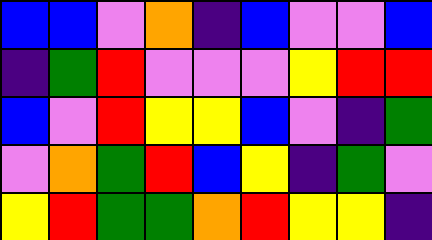[["blue", "blue", "violet", "orange", "indigo", "blue", "violet", "violet", "blue"], ["indigo", "green", "red", "violet", "violet", "violet", "yellow", "red", "red"], ["blue", "violet", "red", "yellow", "yellow", "blue", "violet", "indigo", "green"], ["violet", "orange", "green", "red", "blue", "yellow", "indigo", "green", "violet"], ["yellow", "red", "green", "green", "orange", "red", "yellow", "yellow", "indigo"]]